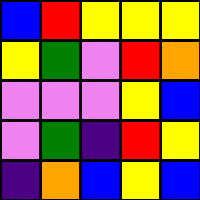[["blue", "red", "yellow", "yellow", "yellow"], ["yellow", "green", "violet", "red", "orange"], ["violet", "violet", "violet", "yellow", "blue"], ["violet", "green", "indigo", "red", "yellow"], ["indigo", "orange", "blue", "yellow", "blue"]]